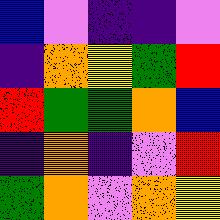[["blue", "violet", "indigo", "indigo", "violet"], ["indigo", "orange", "yellow", "green", "red"], ["red", "green", "green", "orange", "blue"], ["indigo", "orange", "indigo", "violet", "red"], ["green", "orange", "violet", "orange", "yellow"]]